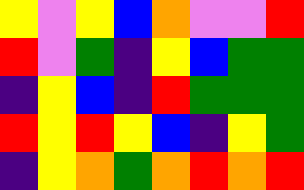[["yellow", "violet", "yellow", "blue", "orange", "violet", "violet", "red"], ["red", "violet", "green", "indigo", "yellow", "blue", "green", "green"], ["indigo", "yellow", "blue", "indigo", "red", "green", "green", "green"], ["red", "yellow", "red", "yellow", "blue", "indigo", "yellow", "green"], ["indigo", "yellow", "orange", "green", "orange", "red", "orange", "red"]]